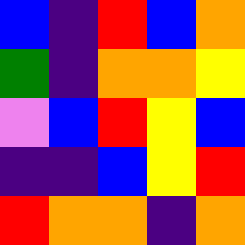[["blue", "indigo", "red", "blue", "orange"], ["green", "indigo", "orange", "orange", "yellow"], ["violet", "blue", "red", "yellow", "blue"], ["indigo", "indigo", "blue", "yellow", "red"], ["red", "orange", "orange", "indigo", "orange"]]